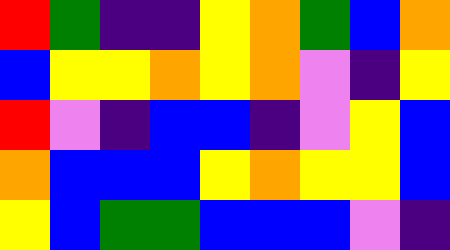[["red", "green", "indigo", "indigo", "yellow", "orange", "green", "blue", "orange"], ["blue", "yellow", "yellow", "orange", "yellow", "orange", "violet", "indigo", "yellow"], ["red", "violet", "indigo", "blue", "blue", "indigo", "violet", "yellow", "blue"], ["orange", "blue", "blue", "blue", "yellow", "orange", "yellow", "yellow", "blue"], ["yellow", "blue", "green", "green", "blue", "blue", "blue", "violet", "indigo"]]